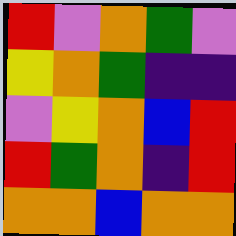[["red", "violet", "orange", "green", "violet"], ["yellow", "orange", "green", "indigo", "indigo"], ["violet", "yellow", "orange", "blue", "red"], ["red", "green", "orange", "indigo", "red"], ["orange", "orange", "blue", "orange", "orange"]]